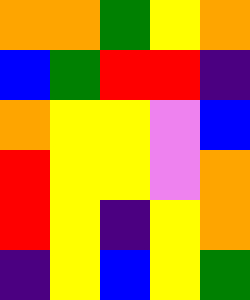[["orange", "orange", "green", "yellow", "orange"], ["blue", "green", "red", "red", "indigo"], ["orange", "yellow", "yellow", "violet", "blue"], ["red", "yellow", "yellow", "violet", "orange"], ["red", "yellow", "indigo", "yellow", "orange"], ["indigo", "yellow", "blue", "yellow", "green"]]